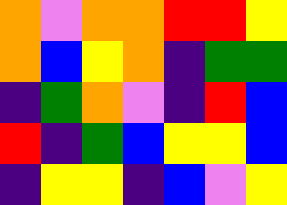[["orange", "violet", "orange", "orange", "red", "red", "yellow"], ["orange", "blue", "yellow", "orange", "indigo", "green", "green"], ["indigo", "green", "orange", "violet", "indigo", "red", "blue"], ["red", "indigo", "green", "blue", "yellow", "yellow", "blue"], ["indigo", "yellow", "yellow", "indigo", "blue", "violet", "yellow"]]